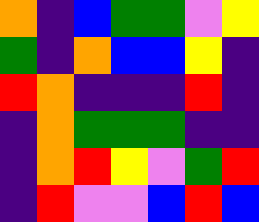[["orange", "indigo", "blue", "green", "green", "violet", "yellow"], ["green", "indigo", "orange", "blue", "blue", "yellow", "indigo"], ["red", "orange", "indigo", "indigo", "indigo", "red", "indigo"], ["indigo", "orange", "green", "green", "green", "indigo", "indigo"], ["indigo", "orange", "red", "yellow", "violet", "green", "red"], ["indigo", "red", "violet", "violet", "blue", "red", "blue"]]